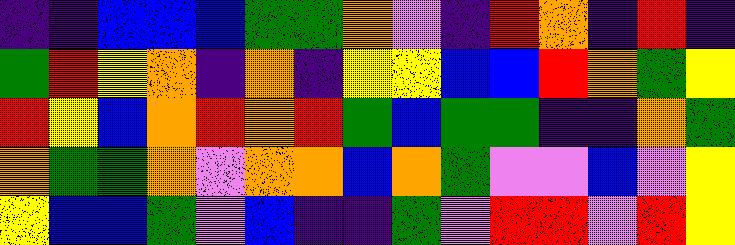[["indigo", "indigo", "blue", "blue", "blue", "green", "green", "orange", "violet", "indigo", "red", "orange", "indigo", "red", "indigo"], ["green", "red", "yellow", "orange", "indigo", "orange", "indigo", "yellow", "yellow", "blue", "blue", "red", "orange", "green", "yellow"], ["red", "yellow", "blue", "orange", "red", "orange", "red", "green", "blue", "green", "green", "indigo", "indigo", "orange", "green"], ["orange", "green", "green", "orange", "violet", "orange", "orange", "blue", "orange", "green", "violet", "violet", "blue", "violet", "yellow"], ["yellow", "blue", "blue", "green", "violet", "blue", "indigo", "indigo", "green", "violet", "red", "red", "violet", "red", "yellow"]]